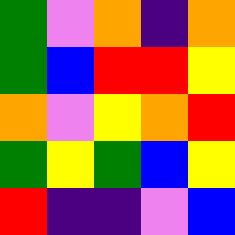[["green", "violet", "orange", "indigo", "orange"], ["green", "blue", "red", "red", "yellow"], ["orange", "violet", "yellow", "orange", "red"], ["green", "yellow", "green", "blue", "yellow"], ["red", "indigo", "indigo", "violet", "blue"]]